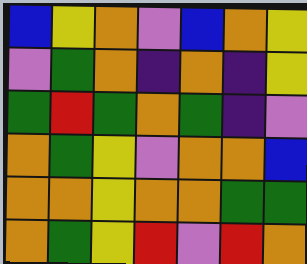[["blue", "yellow", "orange", "violet", "blue", "orange", "yellow"], ["violet", "green", "orange", "indigo", "orange", "indigo", "yellow"], ["green", "red", "green", "orange", "green", "indigo", "violet"], ["orange", "green", "yellow", "violet", "orange", "orange", "blue"], ["orange", "orange", "yellow", "orange", "orange", "green", "green"], ["orange", "green", "yellow", "red", "violet", "red", "orange"]]